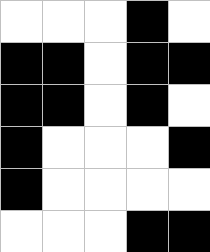[["white", "white", "white", "black", "white"], ["black", "black", "white", "black", "black"], ["black", "black", "white", "black", "white"], ["black", "white", "white", "white", "black"], ["black", "white", "white", "white", "white"], ["white", "white", "white", "black", "black"]]